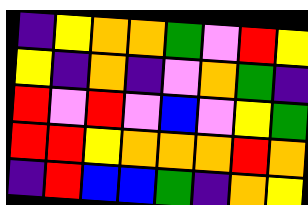[["indigo", "yellow", "orange", "orange", "green", "violet", "red", "yellow"], ["yellow", "indigo", "orange", "indigo", "violet", "orange", "green", "indigo"], ["red", "violet", "red", "violet", "blue", "violet", "yellow", "green"], ["red", "red", "yellow", "orange", "orange", "orange", "red", "orange"], ["indigo", "red", "blue", "blue", "green", "indigo", "orange", "yellow"]]